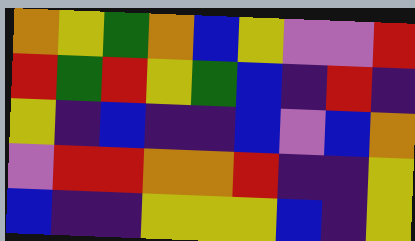[["orange", "yellow", "green", "orange", "blue", "yellow", "violet", "violet", "red"], ["red", "green", "red", "yellow", "green", "blue", "indigo", "red", "indigo"], ["yellow", "indigo", "blue", "indigo", "indigo", "blue", "violet", "blue", "orange"], ["violet", "red", "red", "orange", "orange", "red", "indigo", "indigo", "yellow"], ["blue", "indigo", "indigo", "yellow", "yellow", "yellow", "blue", "indigo", "yellow"]]